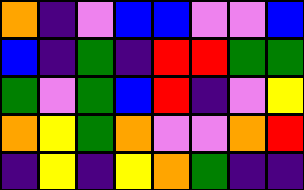[["orange", "indigo", "violet", "blue", "blue", "violet", "violet", "blue"], ["blue", "indigo", "green", "indigo", "red", "red", "green", "green"], ["green", "violet", "green", "blue", "red", "indigo", "violet", "yellow"], ["orange", "yellow", "green", "orange", "violet", "violet", "orange", "red"], ["indigo", "yellow", "indigo", "yellow", "orange", "green", "indigo", "indigo"]]